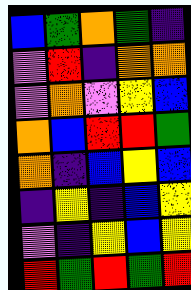[["blue", "green", "orange", "green", "indigo"], ["violet", "red", "indigo", "orange", "orange"], ["violet", "orange", "violet", "yellow", "blue"], ["orange", "blue", "red", "red", "green"], ["orange", "indigo", "blue", "yellow", "blue"], ["indigo", "yellow", "indigo", "blue", "yellow"], ["violet", "indigo", "yellow", "blue", "yellow"], ["red", "green", "red", "green", "red"]]